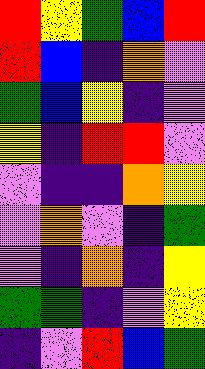[["red", "yellow", "green", "blue", "red"], ["red", "blue", "indigo", "orange", "violet"], ["green", "blue", "yellow", "indigo", "violet"], ["yellow", "indigo", "red", "red", "violet"], ["violet", "indigo", "indigo", "orange", "yellow"], ["violet", "orange", "violet", "indigo", "green"], ["violet", "indigo", "orange", "indigo", "yellow"], ["green", "green", "indigo", "violet", "yellow"], ["indigo", "violet", "red", "blue", "green"]]